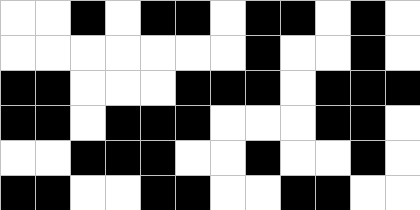[["white", "white", "black", "white", "black", "black", "white", "black", "black", "white", "black", "white"], ["white", "white", "white", "white", "white", "white", "white", "black", "white", "white", "black", "white"], ["black", "black", "white", "white", "white", "black", "black", "black", "white", "black", "black", "black"], ["black", "black", "white", "black", "black", "black", "white", "white", "white", "black", "black", "white"], ["white", "white", "black", "black", "black", "white", "white", "black", "white", "white", "black", "white"], ["black", "black", "white", "white", "black", "black", "white", "white", "black", "black", "white", "white"]]